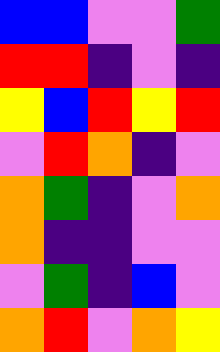[["blue", "blue", "violet", "violet", "green"], ["red", "red", "indigo", "violet", "indigo"], ["yellow", "blue", "red", "yellow", "red"], ["violet", "red", "orange", "indigo", "violet"], ["orange", "green", "indigo", "violet", "orange"], ["orange", "indigo", "indigo", "violet", "violet"], ["violet", "green", "indigo", "blue", "violet"], ["orange", "red", "violet", "orange", "yellow"]]